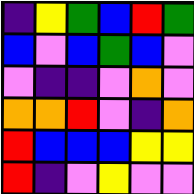[["indigo", "yellow", "green", "blue", "red", "green"], ["blue", "violet", "blue", "green", "blue", "violet"], ["violet", "indigo", "indigo", "violet", "orange", "violet"], ["orange", "orange", "red", "violet", "indigo", "orange"], ["red", "blue", "blue", "blue", "yellow", "yellow"], ["red", "indigo", "violet", "yellow", "violet", "violet"]]